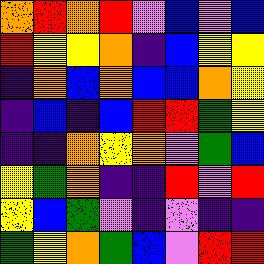[["orange", "red", "orange", "red", "violet", "blue", "violet", "blue"], ["red", "yellow", "yellow", "orange", "indigo", "blue", "yellow", "yellow"], ["indigo", "orange", "blue", "orange", "blue", "blue", "orange", "yellow"], ["indigo", "blue", "indigo", "blue", "red", "red", "green", "yellow"], ["indigo", "indigo", "orange", "yellow", "orange", "violet", "green", "blue"], ["yellow", "green", "orange", "indigo", "indigo", "red", "violet", "red"], ["yellow", "blue", "green", "violet", "indigo", "violet", "indigo", "indigo"], ["green", "yellow", "orange", "green", "blue", "violet", "red", "red"]]